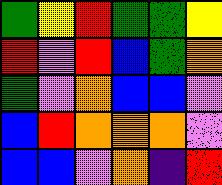[["green", "yellow", "red", "green", "green", "yellow"], ["red", "violet", "red", "blue", "green", "orange"], ["green", "violet", "orange", "blue", "blue", "violet"], ["blue", "red", "orange", "orange", "orange", "violet"], ["blue", "blue", "violet", "orange", "indigo", "red"]]